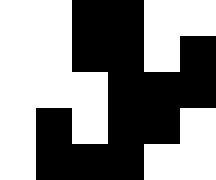[["white", "white", "black", "black", "white", "white"], ["white", "white", "black", "black", "white", "black"], ["white", "white", "white", "black", "black", "black"], ["white", "black", "white", "black", "black", "white"], ["white", "black", "black", "black", "white", "white"]]